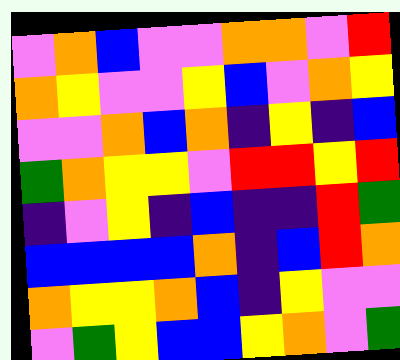[["violet", "orange", "blue", "violet", "violet", "orange", "orange", "violet", "red"], ["orange", "yellow", "violet", "violet", "yellow", "blue", "violet", "orange", "yellow"], ["violet", "violet", "orange", "blue", "orange", "indigo", "yellow", "indigo", "blue"], ["green", "orange", "yellow", "yellow", "violet", "red", "red", "yellow", "red"], ["indigo", "violet", "yellow", "indigo", "blue", "indigo", "indigo", "red", "green"], ["blue", "blue", "blue", "blue", "orange", "indigo", "blue", "red", "orange"], ["orange", "yellow", "yellow", "orange", "blue", "indigo", "yellow", "violet", "violet"], ["violet", "green", "yellow", "blue", "blue", "yellow", "orange", "violet", "green"]]